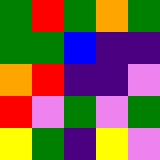[["green", "red", "green", "orange", "green"], ["green", "green", "blue", "indigo", "indigo"], ["orange", "red", "indigo", "indigo", "violet"], ["red", "violet", "green", "violet", "green"], ["yellow", "green", "indigo", "yellow", "violet"]]